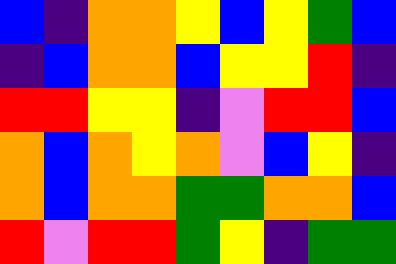[["blue", "indigo", "orange", "orange", "yellow", "blue", "yellow", "green", "blue"], ["indigo", "blue", "orange", "orange", "blue", "yellow", "yellow", "red", "indigo"], ["red", "red", "yellow", "yellow", "indigo", "violet", "red", "red", "blue"], ["orange", "blue", "orange", "yellow", "orange", "violet", "blue", "yellow", "indigo"], ["orange", "blue", "orange", "orange", "green", "green", "orange", "orange", "blue"], ["red", "violet", "red", "red", "green", "yellow", "indigo", "green", "green"]]